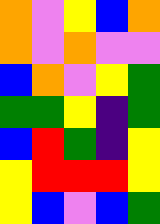[["orange", "violet", "yellow", "blue", "orange"], ["orange", "violet", "orange", "violet", "violet"], ["blue", "orange", "violet", "yellow", "green"], ["green", "green", "yellow", "indigo", "green"], ["blue", "red", "green", "indigo", "yellow"], ["yellow", "red", "red", "red", "yellow"], ["yellow", "blue", "violet", "blue", "green"]]